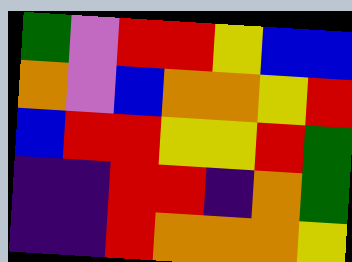[["green", "violet", "red", "red", "yellow", "blue", "blue"], ["orange", "violet", "blue", "orange", "orange", "yellow", "red"], ["blue", "red", "red", "yellow", "yellow", "red", "green"], ["indigo", "indigo", "red", "red", "indigo", "orange", "green"], ["indigo", "indigo", "red", "orange", "orange", "orange", "yellow"]]